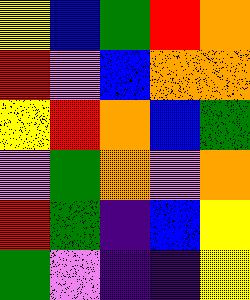[["yellow", "blue", "green", "red", "orange"], ["red", "violet", "blue", "orange", "orange"], ["yellow", "red", "orange", "blue", "green"], ["violet", "green", "orange", "violet", "orange"], ["red", "green", "indigo", "blue", "yellow"], ["green", "violet", "indigo", "indigo", "yellow"]]